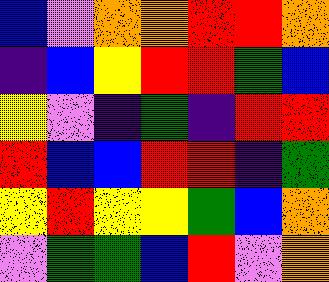[["blue", "violet", "orange", "orange", "red", "red", "orange"], ["indigo", "blue", "yellow", "red", "red", "green", "blue"], ["yellow", "violet", "indigo", "green", "indigo", "red", "red"], ["red", "blue", "blue", "red", "red", "indigo", "green"], ["yellow", "red", "yellow", "yellow", "green", "blue", "orange"], ["violet", "green", "green", "blue", "red", "violet", "orange"]]